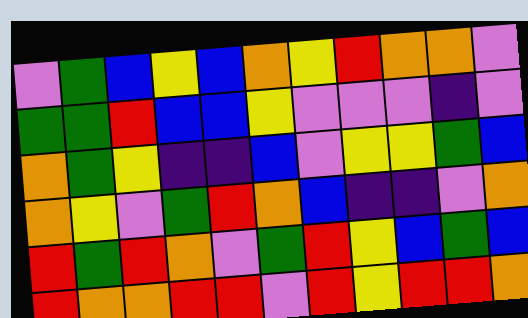[["violet", "green", "blue", "yellow", "blue", "orange", "yellow", "red", "orange", "orange", "violet"], ["green", "green", "red", "blue", "blue", "yellow", "violet", "violet", "violet", "indigo", "violet"], ["orange", "green", "yellow", "indigo", "indigo", "blue", "violet", "yellow", "yellow", "green", "blue"], ["orange", "yellow", "violet", "green", "red", "orange", "blue", "indigo", "indigo", "violet", "orange"], ["red", "green", "red", "orange", "violet", "green", "red", "yellow", "blue", "green", "blue"], ["red", "orange", "orange", "red", "red", "violet", "red", "yellow", "red", "red", "orange"]]